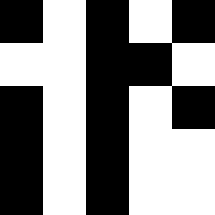[["black", "white", "black", "white", "black"], ["white", "white", "black", "black", "white"], ["black", "white", "black", "white", "black"], ["black", "white", "black", "white", "white"], ["black", "white", "black", "white", "white"]]